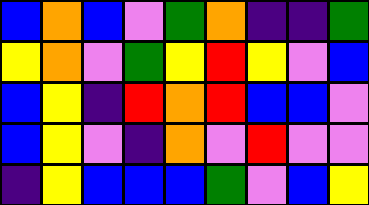[["blue", "orange", "blue", "violet", "green", "orange", "indigo", "indigo", "green"], ["yellow", "orange", "violet", "green", "yellow", "red", "yellow", "violet", "blue"], ["blue", "yellow", "indigo", "red", "orange", "red", "blue", "blue", "violet"], ["blue", "yellow", "violet", "indigo", "orange", "violet", "red", "violet", "violet"], ["indigo", "yellow", "blue", "blue", "blue", "green", "violet", "blue", "yellow"]]